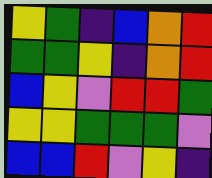[["yellow", "green", "indigo", "blue", "orange", "red"], ["green", "green", "yellow", "indigo", "orange", "red"], ["blue", "yellow", "violet", "red", "red", "green"], ["yellow", "yellow", "green", "green", "green", "violet"], ["blue", "blue", "red", "violet", "yellow", "indigo"]]